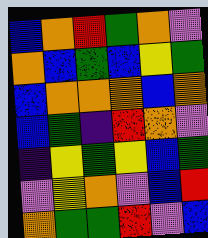[["blue", "orange", "red", "green", "orange", "violet"], ["orange", "blue", "green", "blue", "yellow", "green"], ["blue", "orange", "orange", "orange", "blue", "orange"], ["blue", "green", "indigo", "red", "orange", "violet"], ["indigo", "yellow", "green", "yellow", "blue", "green"], ["violet", "yellow", "orange", "violet", "blue", "red"], ["orange", "green", "green", "red", "violet", "blue"]]